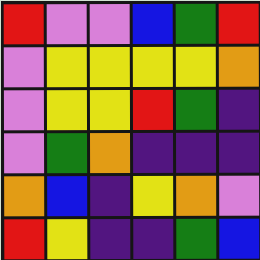[["red", "violet", "violet", "blue", "green", "red"], ["violet", "yellow", "yellow", "yellow", "yellow", "orange"], ["violet", "yellow", "yellow", "red", "green", "indigo"], ["violet", "green", "orange", "indigo", "indigo", "indigo"], ["orange", "blue", "indigo", "yellow", "orange", "violet"], ["red", "yellow", "indigo", "indigo", "green", "blue"]]